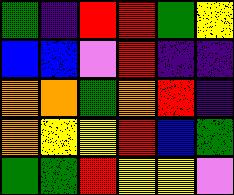[["green", "indigo", "red", "red", "green", "yellow"], ["blue", "blue", "violet", "red", "indigo", "indigo"], ["orange", "orange", "green", "orange", "red", "indigo"], ["orange", "yellow", "yellow", "red", "blue", "green"], ["green", "green", "red", "yellow", "yellow", "violet"]]